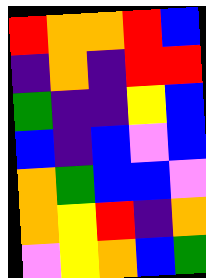[["red", "orange", "orange", "red", "blue"], ["indigo", "orange", "indigo", "red", "red"], ["green", "indigo", "indigo", "yellow", "blue"], ["blue", "indigo", "blue", "violet", "blue"], ["orange", "green", "blue", "blue", "violet"], ["orange", "yellow", "red", "indigo", "orange"], ["violet", "yellow", "orange", "blue", "green"]]